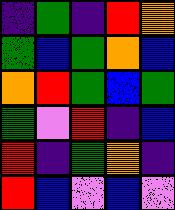[["indigo", "green", "indigo", "red", "orange"], ["green", "blue", "green", "orange", "blue"], ["orange", "red", "green", "blue", "green"], ["green", "violet", "red", "indigo", "blue"], ["red", "indigo", "green", "orange", "indigo"], ["red", "blue", "violet", "blue", "violet"]]